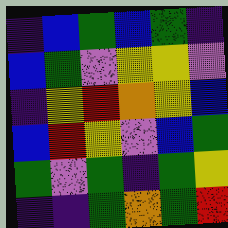[["indigo", "blue", "green", "blue", "green", "indigo"], ["blue", "green", "violet", "yellow", "yellow", "violet"], ["indigo", "yellow", "red", "orange", "yellow", "blue"], ["blue", "red", "yellow", "violet", "blue", "green"], ["green", "violet", "green", "indigo", "green", "yellow"], ["indigo", "indigo", "green", "orange", "green", "red"]]